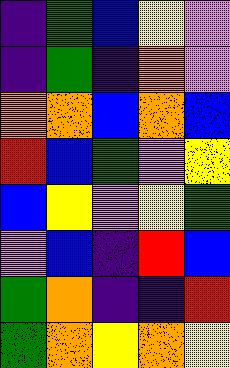[["indigo", "green", "blue", "yellow", "violet"], ["indigo", "green", "indigo", "orange", "violet"], ["orange", "orange", "blue", "orange", "blue"], ["red", "blue", "green", "violet", "yellow"], ["blue", "yellow", "violet", "yellow", "green"], ["violet", "blue", "indigo", "red", "blue"], ["green", "orange", "indigo", "indigo", "red"], ["green", "orange", "yellow", "orange", "yellow"]]